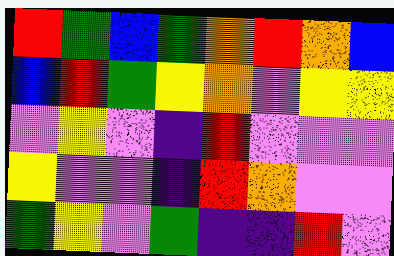[["red", "green", "blue", "green", "orange", "red", "orange", "blue"], ["blue", "red", "green", "yellow", "orange", "violet", "yellow", "yellow"], ["violet", "yellow", "violet", "indigo", "red", "violet", "violet", "violet"], ["yellow", "violet", "violet", "indigo", "red", "orange", "violet", "violet"], ["green", "yellow", "violet", "green", "indigo", "indigo", "red", "violet"]]